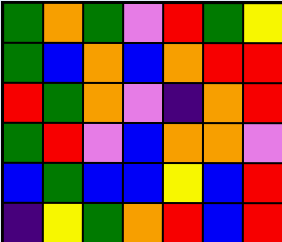[["green", "orange", "green", "violet", "red", "green", "yellow"], ["green", "blue", "orange", "blue", "orange", "red", "red"], ["red", "green", "orange", "violet", "indigo", "orange", "red"], ["green", "red", "violet", "blue", "orange", "orange", "violet"], ["blue", "green", "blue", "blue", "yellow", "blue", "red"], ["indigo", "yellow", "green", "orange", "red", "blue", "red"]]